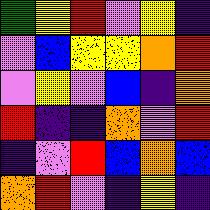[["green", "yellow", "red", "violet", "yellow", "indigo"], ["violet", "blue", "yellow", "yellow", "orange", "red"], ["violet", "yellow", "violet", "blue", "indigo", "orange"], ["red", "indigo", "indigo", "orange", "violet", "red"], ["indigo", "violet", "red", "blue", "orange", "blue"], ["orange", "red", "violet", "indigo", "yellow", "indigo"]]